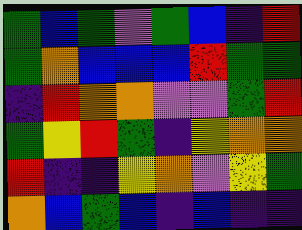[["green", "blue", "green", "violet", "green", "blue", "indigo", "red"], ["green", "orange", "blue", "blue", "blue", "red", "green", "green"], ["indigo", "red", "orange", "orange", "violet", "violet", "green", "red"], ["green", "yellow", "red", "green", "indigo", "yellow", "orange", "orange"], ["red", "indigo", "indigo", "yellow", "orange", "violet", "yellow", "green"], ["orange", "blue", "green", "blue", "indigo", "blue", "indigo", "indigo"]]